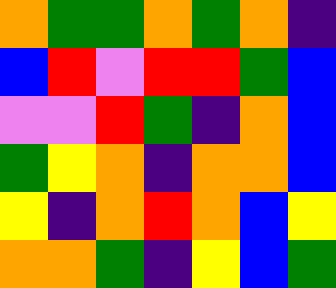[["orange", "green", "green", "orange", "green", "orange", "indigo"], ["blue", "red", "violet", "red", "red", "green", "blue"], ["violet", "violet", "red", "green", "indigo", "orange", "blue"], ["green", "yellow", "orange", "indigo", "orange", "orange", "blue"], ["yellow", "indigo", "orange", "red", "orange", "blue", "yellow"], ["orange", "orange", "green", "indigo", "yellow", "blue", "green"]]